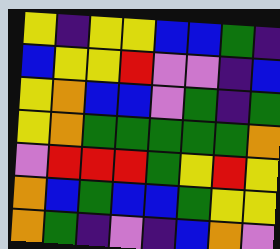[["yellow", "indigo", "yellow", "yellow", "blue", "blue", "green", "indigo"], ["blue", "yellow", "yellow", "red", "violet", "violet", "indigo", "blue"], ["yellow", "orange", "blue", "blue", "violet", "green", "indigo", "green"], ["yellow", "orange", "green", "green", "green", "green", "green", "orange"], ["violet", "red", "red", "red", "green", "yellow", "red", "yellow"], ["orange", "blue", "green", "blue", "blue", "green", "yellow", "yellow"], ["orange", "green", "indigo", "violet", "indigo", "blue", "orange", "violet"]]